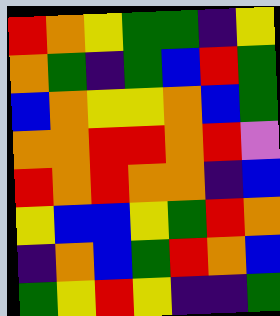[["red", "orange", "yellow", "green", "green", "indigo", "yellow"], ["orange", "green", "indigo", "green", "blue", "red", "green"], ["blue", "orange", "yellow", "yellow", "orange", "blue", "green"], ["orange", "orange", "red", "red", "orange", "red", "violet"], ["red", "orange", "red", "orange", "orange", "indigo", "blue"], ["yellow", "blue", "blue", "yellow", "green", "red", "orange"], ["indigo", "orange", "blue", "green", "red", "orange", "blue"], ["green", "yellow", "red", "yellow", "indigo", "indigo", "green"]]